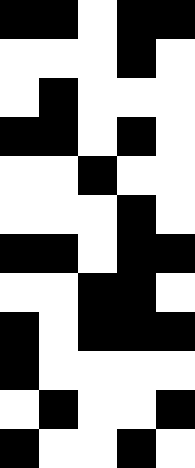[["black", "black", "white", "black", "black"], ["white", "white", "white", "black", "white"], ["white", "black", "white", "white", "white"], ["black", "black", "white", "black", "white"], ["white", "white", "black", "white", "white"], ["white", "white", "white", "black", "white"], ["black", "black", "white", "black", "black"], ["white", "white", "black", "black", "white"], ["black", "white", "black", "black", "black"], ["black", "white", "white", "white", "white"], ["white", "black", "white", "white", "black"], ["black", "white", "white", "black", "white"]]